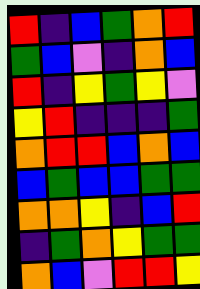[["red", "indigo", "blue", "green", "orange", "red"], ["green", "blue", "violet", "indigo", "orange", "blue"], ["red", "indigo", "yellow", "green", "yellow", "violet"], ["yellow", "red", "indigo", "indigo", "indigo", "green"], ["orange", "red", "red", "blue", "orange", "blue"], ["blue", "green", "blue", "blue", "green", "green"], ["orange", "orange", "yellow", "indigo", "blue", "red"], ["indigo", "green", "orange", "yellow", "green", "green"], ["orange", "blue", "violet", "red", "red", "yellow"]]